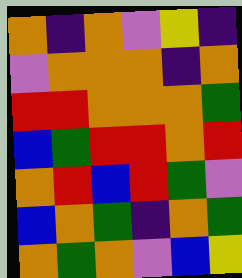[["orange", "indigo", "orange", "violet", "yellow", "indigo"], ["violet", "orange", "orange", "orange", "indigo", "orange"], ["red", "red", "orange", "orange", "orange", "green"], ["blue", "green", "red", "red", "orange", "red"], ["orange", "red", "blue", "red", "green", "violet"], ["blue", "orange", "green", "indigo", "orange", "green"], ["orange", "green", "orange", "violet", "blue", "yellow"]]